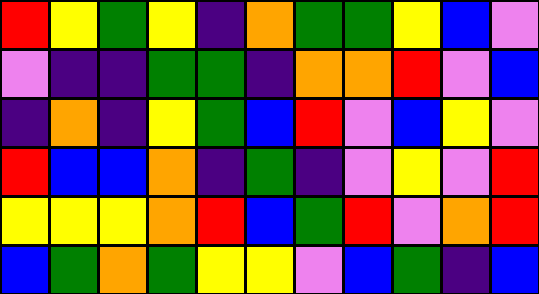[["red", "yellow", "green", "yellow", "indigo", "orange", "green", "green", "yellow", "blue", "violet"], ["violet", "indigo", "indigo", "green", "green", "indigo", "orange", "orange", "red", "violet", "blue"], ["indigo", "orange", "indigo", "yellow", "green", "blue", "red", "violet", "blue", "yellow", "violet"], ["red", "blue", "blue", "orange", "indigo", "green", "indigo", "violet", "yellow", "violet", "red"], ["yellow", "yellow", "yellow", "orange", "red", "blue", "green", "red", "violet", "orange", "red"], ["blue", "green", "orange", "green", "yellow", "yellow", "violet", "blue", "green", "indigo", "blue"]]